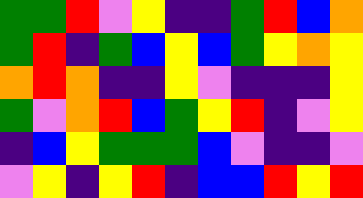[["green", "green", "red", "violet", "yellow", "indigo", "indigo", "green", "red", "blue", "orange"], ["green", "red", "indigo", "green", "blue", "yellow", "blue", "green", "yellow", "orange", "yellow"], ["orange", "red", "orange", "indigo", "indigo", "yellow", "violet", "indigo", "indigo", "indigo", "yellow"], ["green", "violet", "orange", "red", "blue", "green", "yellow", "red", "indigo", "violet", "yellow"], ["indigo", "blue", "yellow", "green", "green", "green", "blue", "violet", "indigo", "indigo", "violet"], ["violet", "yellow", "indigo", "yellow", "red", "indigo", "blue", "blue", "red", "yellow", "red"]]